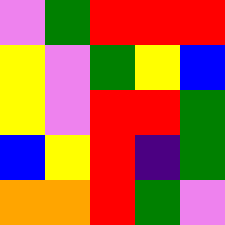[["violet", "green", "red", "red", "red"], ["yellow", "violet", "green", "yellow", "blue"], ["yellow", "violet", "red", "red", "green"], ["blue", "yellow", "red", "indigo", "green"], ["orange", "orange", "red", "green", "violet"]]